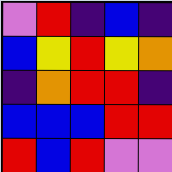[["violet", "red", "indigo", "blue", "indigo"], ["blue", "yellow", "red", "yellow", "orange"], ["indigo", "orange", "red", "red", "indigo"], ["blue", "blue", "blue", "red", "red"], ["red", "blue", "red", "violet", "violet"]]